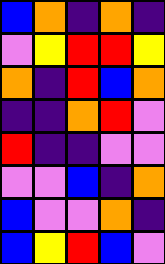[["blue", "orange", "indigo", "orange", "indigo"], ["violet", "yellow", "red", "red", "yellow"], ["orange", "indigo", "red", "blue", "orange"], ["indigo", "indigo", "orange", "red", "violet"], ["red", "indigo", "indigo", "violet", "violet"], ["violet", "violet", "blue", "indigo", "orange"], ["blue", "violet", "violet", "orange", "indigo"], ["blue", "yellow", "red", "blue", "violet"]]